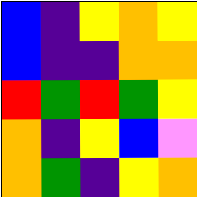[["blue", "indigo", "yellow", "orange", "yellow"], ["blue", "indigo", "indigo", "orange", "orange"], ["red", "green", "red", "green", "yellow"], ["orange", "indigo", "yellow", "blue", "violet"], ["orange", "green", "indigo", "yellow", "orange"]]